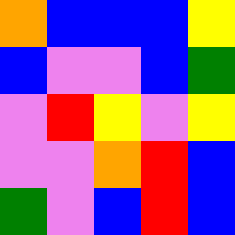[["orange", "blue", "blue", "blue", "yellow"], ["blue", "violet", "violet", "blue", "green"], ["violet", "red", "yellow", "violet", "yellow"], ["violet", "violet", "orange", "red", "blue"], ["green", "violet", "blue", "red", "blue"]]